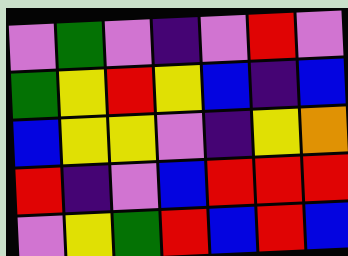[["violet", "green", "violet", "indigo", "violet", "red", "violet"], ["green", "yellow", "red", "yellow", "blue", "indigo", "blue"], ["blue", "yellow", "yellow", "violet", "indigo", "yellow", "orange"], ["red", "indigo", "violet", "blue", "red", "red", "red"], ["violet", "yellow", "green", "red", "blue", "red", "blue"]]